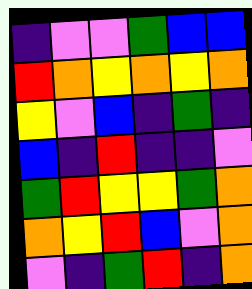[["indigo", "violet", "violet", "green", "blue", "blue"], ["red", "orange", "yellow", "orange", "yellow", "orange"], ["yellow", "violet", "blue", "indigo", "green", "indigo"], ["blue", "indigo", "red", "indigo", "indigo", "violet"], ["green", "red", "yellow", "yellow", "green", "orange"], ["orange", "yellow", "red", "blue", "violet", "orange"], ["violet", "indigo", "green", "red", "indigo", "orange"]]